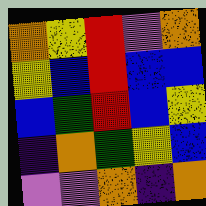[["orange", "yellow", "red", "violet", "orange"], ["yellow", "blue", "red", "blue", "blue"], ["blue", "green", "red", "blue", "yellow"], ["indigo", "orange", "green", "yellow", "blue"], ["violet", "violet", "orange", "indigo", "orange"]]